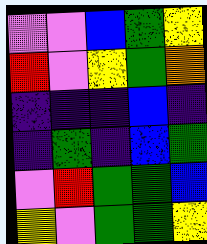[["violet", "violet", "blue", "green", "yellow"], ["red", "violet", "yellow", "green", "orange"], ["indigo", "indigo", "indigo", "blue", "indigo"], ["indigo", "green", "indigo", "blue", "green"], ["violet", "red", "green", "green", "blue"], ["yellow", "violet", "green", "green", "yellow"]]